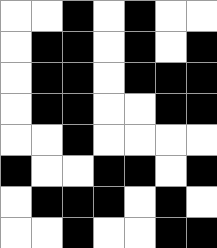[["white", "white", "black", "white", "black", "white", "white"], ["white", "black", "black", "white", "black", "white", "black"], ["white", "black", "black", "white", "black", "black", "black"], ["white", "black", "black", "white", "white", "black", "black"], ["white", "white", "black", "white", "white", "white", "white"], ["black", "white", "white", "black", "black", "white", "black"], ["white", "black", "black", "black", "white", "black", "white"], ["white", "white", "black", "white", "white", "black", "black"]]